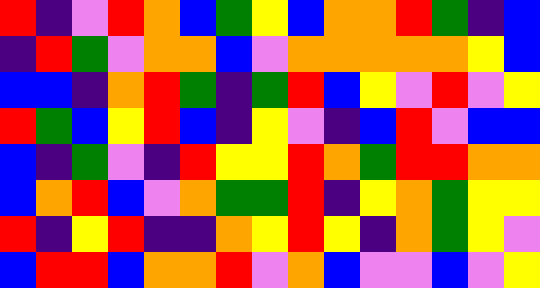[["red", "indigo", "violet", "red", "orange", "blue", "green", "yellow", "blue", "orange", "orange", "red", "green", "indigo", "blue"], ["indigo", "red", "green", "violet", "orange", "orange", "blue", "violet", "orange", "orange", "orange", "orange", "orange", "yellow", "blue"], ["blue", "blue", "indigo", "orange", "red", "green", "indigo", "green", "red", "blue", "yellow", "violet", "red", "violet", "yellow"], ["red", "green", "blue", "yellow", "red", "blue", "indigo", "yellow", "violet", "indigo", "blue", "red", "violet", "blue", "blue"], ["blue", "indigo", "green", "violet", "indigo", "red", "yellow", "yellow", "red", "orange", "green", "red", "red", "orange", "orange"], ["blue", "orange", "red", "blue", "violet", "orange", "green", "green", "red", "indigo", "yellow", "orange", "green", "yellow", "yellow"], ["red", "indigo", "yellow", "red", "indigo", "indigo", "orange", "yellow", "red", "yellow", "indigo", "orange", "green", "yellow", "violet"], ["blue", "red", "red", "blue", "orange", "orange", "red", "violet", "orange", "blue", "violet", "violet", "blue", "violet", "yellow"]]